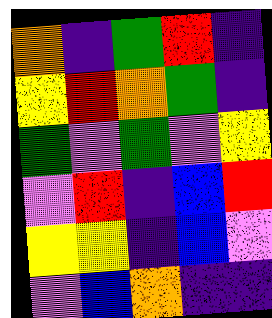[["orange", "indigo", "green", "red", "indigo"], ["yellow", "red", "orange", "green", "indigo"], ["green", "violet", "green", "violet", "yellow"], ["violet", "red", "indigo", "blue", "red"], ["yellow", "yellow", "indigo", "blue", "violet"], ["violet", "blue", "orange", "indigo", "indigo"]]